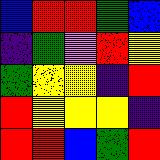[["blue", "red", "red", "green", "blue"], ["indigo", "green", "violet", "red", "yellow"], ["green", "yellow", "yellow", "indigo", "red"], ["red", "yellow", "yellow", "yellow", "indigo"], ["red", "red", "blue", "green", "red"]]